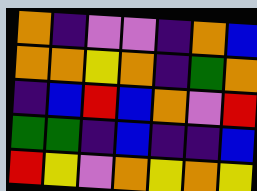[["orange", "indigo", "violet", "violet", "indigo", "orange", "blue"], ["orange", "orange", "yellow", "orange", "indigo", "green", "orange"], ["indigo", "blue", "red", "blue", "orange", "violet", "red"], ["green", "green", "indigo", "blue", "indigo", "indigo", "blue"], ["red", "yellow", "violet", "orange", "yellow", "orange", "yellow"]]